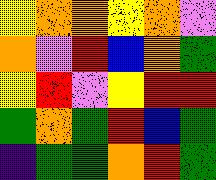[["yellow", "orange", "orange", "yellow", "orange", "violet"], ["orange", "violet", "red", "blue", "orange", "green"], ["yellow", "red", "violet", "yellow", "red", "red"], ["green", "orange", "green", "red", "blue", "green"], ["indigo", "green", "green", "orange", "red", "green"]]